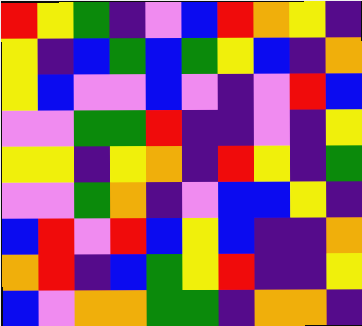[["red", "yellow", "green", "indigo", "violet", "blue", "red", "orange", "yellow", "indigo"], ["yellow", "indigo", "blue", "green", "blue", "green", "yellow", "blue", "indigo", "orange"], ["yellow", "blue", "violet", "violet", "blue", "violet", "indigo", "violet", "red", "blue"], ["violet", "violet", "green", "green", "red", "indigo", "indigo", "violet", "indigo", "yellow"], ["yellow", "yellow", "indigo", "yellow", "orange", "indigo", "red", "yellow", "indigo", "green"], ["violet", "violet", "green", "orange", "indigo", "violet", "blue", "blue", "yellow", "indigo"], ["blue", "red", "violet", "red", "blue", "yellow", "blue", "indigo", "indigo", "orange"], ["orange", "red", "indigo", "blue", "green", "yellow", "red", "indigo", "indigo", "yellow"], ["blue", "violet", "orange", "orange", "green", "green", "indigo", "orange", "orange", "indigo"]]